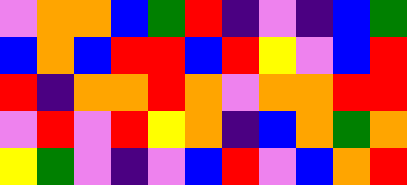[["violet", "orange", "orange", "blue", "green", "red", "indigo", "violet", "indigo", "blue", "green"], ["blue", "orange", "blue", "red", "red", "blue", "red", "yellow", "violet", "blue", "red"], ["red", "indigo", "orange", "orange", "red", "orange", "violet", "orange", "orange", "red", "red"], ["violet", "red", "violet", "red", "yellow", "orange", "indigo", "blue", "orange", "green", "orange"], ["yellow", "green", "violet", "indigo", "violet", "blue", "red", "violet", "blue", "orange", "red"]]